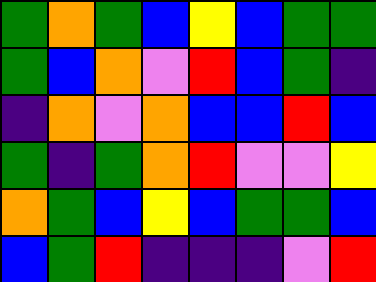[["green", "orange", "green", "blue", "yellow", "blue", "green", "green"], ["green", "blue", "orange", "violet", "red", "blue", "green", "indigo"], ["indigo", "orange", "violet", "orange", "blue", "blue", "red", "blue"], ["green", "indigo", "green", "orange", "red", "violet", "violet", "yellow"], ["orange", "green", "blue", "yellow", "blue", "green", "green", "blue"], ["blue", "green", "red", "indigo", "indigo", "indigo", "violet", "red"]]